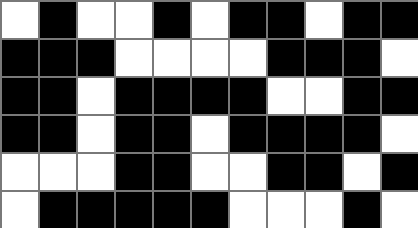[["white", "black", "white", "white", "black", "white", "black", "black", "white", "black", "black"], ["black", "black", "black", "white", "white", "white", "white", "black", "black", "black", "white"], ["black", "black", "white", "black", "black", "black", "black", "white", "white", "black", "black"], ["black", "black", "white", "black", "black", "white", "black", "black", "black", "black", "white"], ["white", "white", "white", "black", "black", "white", "white", "black", "black", "white", "black"], ["white", "black", "black", "black", "black", "black", "white", "white", "white", "black", "white"]]